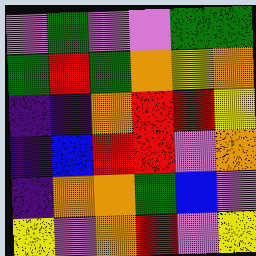[["violet", "green", "violet", "violet", "green", "green"], ["green", "red", "green", "orange", "yellow", "orange"], ["indigo", "indigo", "orange", "red", "red", "yellow"], ["indigo", "blue", "red", "red", "violet", "orange"], ["indigo", "orange", "orange", "green", "blue", "violet"], ["yellow", "violet", "orange", "red", "violet", "yellow"]]